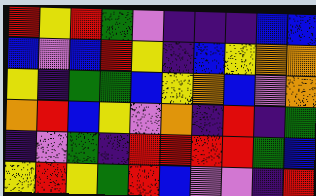[["red", "yellow", "red", "green", "violet", "indigo", "indigo", "indigo", "blue", "blue"], ["blue", "violet", "blue", "red", "yellow", "indigo", "blue", "yellow", "orange", "orange"], ["yellow", "indigo", "green", "green", "blue", "yellow", "orange", "blue", "violet", "orange"], ["orange", "red", "blue", "yellow", "violet", "orange", "indigo", "red", "indigo", "green"], ["indigo", "violet", "green", "indigo", "red", "red", "red", "red", "green", "blue"], ["yellow", "red", "yellow", "green", "red", "blue", "violet", "violet", "indigo", "red"]]